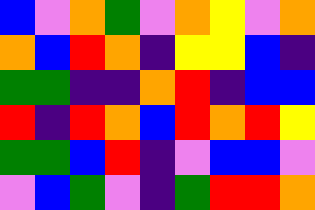[["blue", "violet", "orange", "green", "violet", "orange", "yellow", "violet", "orange"], ["orange", "blue", "red", "orange", "indigo", "yellow", "yellow", "blue", "indigo"], ["green", "green", "indigo", "indigo", "orange", "red", "indigo", "blue", "blue"], ["red", "indigo", "red", "orange", "blue", "red", "orange", "red", "yellow"], ["green", "green", "blue", "red", "indigo", "violet", "blue", "blue", "violet"], ["violet", "blue", "green", "violet", "indigo", "green", "red", "red", "orange"]]